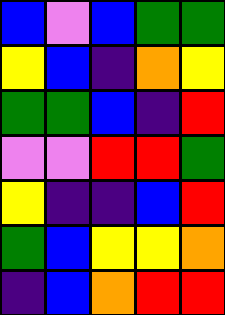[["blue", "violet", "blue", "green", "green"], ["yellow", "blue", "indigo", "orange", "yellow"], ["green", "green", "blue", "indigo", "red"], ["violet", "violet", "red", "red", "green"], ["yellow", "indigo", "indigo", "blue", "red"], ["green", "blue", "yellow", "yellow", "orange"], ["indigo", "blue", "orange", "red", "red"]]